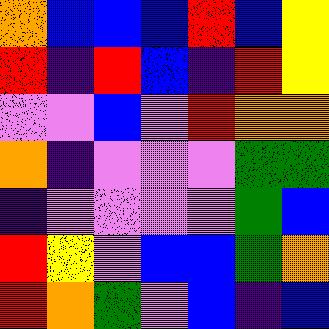[["orange", "blue", "blue", "blue", "red", "blue", "yellow"], ["red", "indigo", "red", "blue", "indigo", "red", "yellow"], ["violet", "violet", "blue", "violet", "red", "orange", "orange"], ["orange", "indigo", "violet", "violet", "violet", "green", "green"], ["indigo", "violet", "violet", "violet", "violet", "green", "blue"], ["red", "yellow", "violet", "blue", "blue", "green", "orange"], ["red", "orange", "green", "violet", "blue", "indigo", "blue"]]